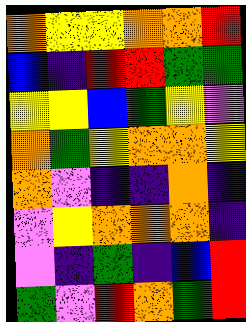[["orange", "yellow", "yellow", "orange", "orange", "red"], ["blue", "indigo", "red", "red", "green", "green"], ["yellow", "yellow", "blue", "green", "yellow", "violet"], ["orange", "green", "yellow", "orange", "orange", "yellow"], ["orange", "violet", "indigo", "indigo", "orange", "indigo"], ["violet", "yellow", "orange", "orange", "orange", "indigo"], ["violet", "indigo", "green", "indigo", "blue", "red"], ["green", "violet", "red", "orange", "green", "red"]]